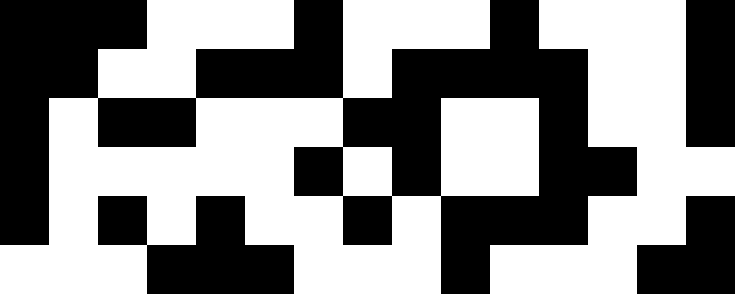[["black", "black", "black", "white", "white", "white", "black", "white", "white", "white", "black", "white", "white", "white", "black"], ["black", "black", "white", "white", "black", "black", "black", "white", "black", "black", "black", "black", "white", "white", "black"], ["black", "white", "black", "black", "white", "white", "white", "black", "black", "white", "white", "black", "white", "white", "black"], ["black", "white", "white", "white", "white", "white", "black", "white", "black", "white", "white", "black", "black", "white", "white"], ["black", "white", "black", "white", "black", "white", "white", "black", "white", "black", "black", "black", "white", "white", "black"], ["white", "white", "white", "black", "black", "black", "white", "white", "white", "black", "white", "white", "white", "black", "black"]]